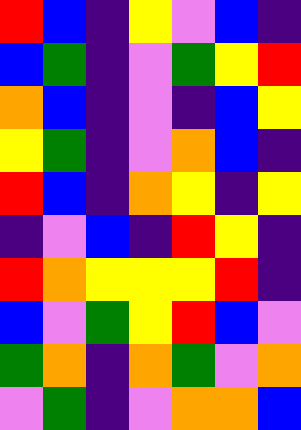[["red", "blue", "indigo", "yellow", "violet", "blue", "indigo"], ["blue", "green", "indigo", "violet", "green", "yellow", "red"], ["orange", "blue", "indigo", "violet", "indigo", "blue", "yellow"], ["yellow", "green", "indigo", "violet", "orange", "blue", "indigo"], ["red", "blue", "indigo", "orange", "yellow", "indigo", "yellow"], ["indigo", "violet", "blue", "indigo", "red", "yellow", "indigo"], ["red", "orange", "yellow", "yellow", "yellow", "red", "indigo"], ["blue", "violet", "green", "yellow", "red", "blue", "violet"], ["green", "orange", "indigo", "orange", "green", "violet", "orange"], ["violet", "green", "indigo", "violet", "orange", "orange", "blue"]]